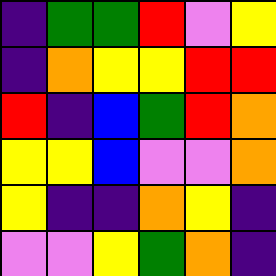[["indigo", "green", "green", "red", "violet", "yellow"], ["indigo", "orange", "yellow", "yellow", "red", "red"], ["red", "indigo", "blue", "green", "red", "orange"], ["yellow", "yellow", "blue", "violet", "violet", "orange"], ["yellow", "indigo", "indigo", "orange", "yellow", "indigo"], ["violet", "violet", "yellow", "green", "orange", "indigo"]]